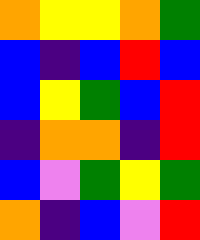[["orange", "yellow", "yellow", "orange", "green"], ["blue", "indigo", "blue", "red", "blue"], ["blue", "yellow", "green", "blue", "red"], ["indigo", "orange", "orange", "indigo", "red"], ["blue", "violet", "green", "yellow", "green"], ["orange", "indigo", "blue", "violet", "red"]]